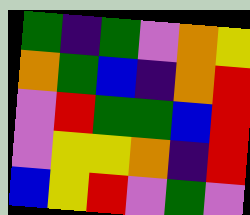[["green", "indigo", "green", "violet", "orange", "yellow"], ["orange", "green", "blue", "indigo", "orange", "red"], ["violet", "red", "green", "green", "blue", "red"], ["violet", "yellow", "yellow", "orange", "indigo", "red"], ["blue", "yellow", "red", "violet", "green", "violet"]]